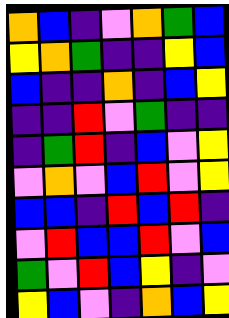[["orange", "blue", "indigo", "violet", "orange", "green", "blue"], ["yellow", "orange", "green", "indigo", "indigo", "yellow", "blue"], ["blue", "indigo", "indigo", "orange", "indigo", "blue", "yellow"], ["indigo", "indigo", "red", "violet", "green", "indigo", "indigo"], ["indigo", "green", "red", "indigo", "blue", "violet", "yellow"], ["violet", "orange", "violet", "blue", "red", "violet", "yellow"], ["blue", "blue", "indigo", "red", "blue", "red", "indigo"], ["violet", "red", "blue", "blue", "red", "violet", "blue"], ["green", "violet", "red", "blue", "yellow", "indigo", "violet"], ["yellow", "blue", "violet", "indigo", "orange", "blue", "yellow"]]